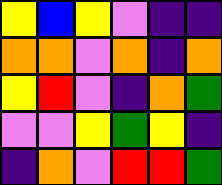[["yellow", "blue", "yellow", "violet", "indigo", "indigo"], ["orange", "orange", "violet", "orange", "indigo", "orange"], ["yellow", "red", "violet", "indigo", "orange", "green"], ["violet", "violet", "yellow", "green", "yellow", "indigo"], ["indigo", "orange", "violet", "red", "red", "green"]]